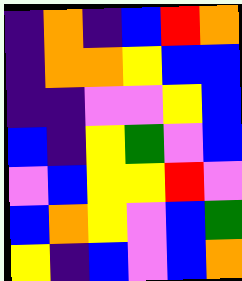[["indigo", "orange", "indigo", "blue", "red", "orange"], ["indigo", "orange", "orange", "yellow", "blue", "blue"], ["indigo", "indigo", "violet", "violet", "yellow", "blue"], ["blue", "indigo", "yellow", "green", "violet", "blue"], ["violet", "blue", "yellow", "yellow", "red", "violet"], ["blue", "orange", "yellow", "violet", "blue", "green"], ["yellow", "indigo", "blue", "violet", "blue", "orange"]]